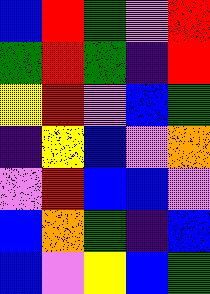[["blue", "red", "green", "violet", "red"], ["green", "red", "green", "indigo", "red"], ["yellow", "red", "violet", "blue", "green"], ["indigo", "yellow", "blue", "violet", "orange"], ["violet", "red", "blue", "blue", "violet"], ["blue", "orange", "green", "indigo", "blue"], ["blue", "violet", "yellow", "blue", "green"]]